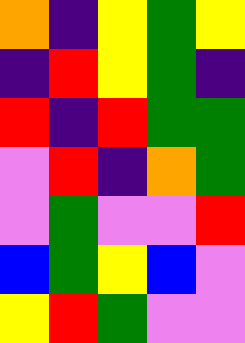[["orange", "indigo", "yellow", "green", "yellow"], ["indigo", "red", "yellow", "green", "indigo"], ["red", "indigo", "red", "green", "green"], ["violet", "red", "indigo", "orange", "green"], ["violet", "green", "violet", "violet", "red"], ["blue", "green", "yellow", "blue", "violet"], ["yellow", "red", "green", "violet", "violet"]]